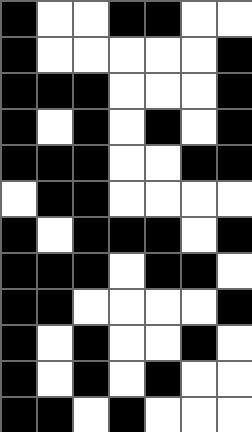[["black", "white", "white", "black", "black", "white", "white"], ["black", "white", "white", "white", "white", "white", "black"], ["black", "black", "black", "white", "white", "white", "black"], ["black", "white", "black", "white", "black", "white", "black"], ["black", "black", "black", "white", "white", "black", "black"], ["white", "black", "black", "white", "white", "white", "white"], ["black", "white", "black", "black", "black", "white", "black"], ["black", "black", "black", "white", "black", "black", "white"], ["black", "black", "white", "white", "white", "white", "black"], ["black", "white", "black", "white", "white", "black", "white"], ["black", "white", "black", "white", "black", "white", "white"], ["black", "black", "white", "black", "white", "white", "white"]]